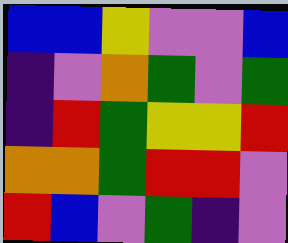[["blue", "blue", "yellow", "violet", "violet", "blue"], ["indigo", "violet", "orange", "green", "violet", "green"], ["indigo", "red", "green", "yellow", "yellow", "red"], ["orange", "orange", "green", "red", "red", "violet"], ["red", "blue", "violet", "green", "indigo", "violet"]]